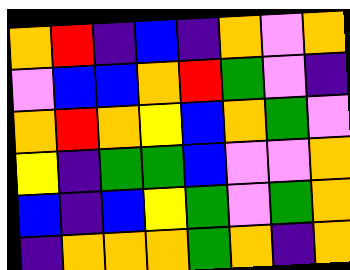[["orange", "red", "indigo", "blue", "indigo", "orange", "violet", "orange"], ["violet", "blue", "blue", "orange", "red", "green", "violet", "indigo"], ["orange", "red", "orange", "yellow", "blue", "orange", "green", "violet"], ["yellow", "indigo", "green", "green", "blue", "violet", "violet", "orange"], ["blue", "indigo", "blue", "yellow", "green", "violet", "green", "orange"], ["indigo", "orange", "orange", "orange", "green", "orange", "indigo", "orange"]]